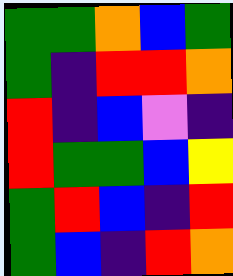[["green", "green", "orange", "blue", "green"], ["green", "indigo", "red", "red", "orange"], ["red", "indigo", "blue", "violet", "indigo"], ["red", "green", "green", "blue", "yellow"], ["green", "red", "blue", "indigo", "red"], ["green", "blue", "indigo", "red", "orange"]]